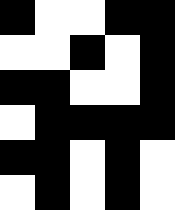[["black", "white", "white", "black", "black"], ["white", "white", "black", "white", "black"], ["black", "black", "white", "white", "black"], ["white", "black", "black", "black", "black"], ["black", "black", "white", "black", "white"], ["white", "black", "white", "black", "white"]]